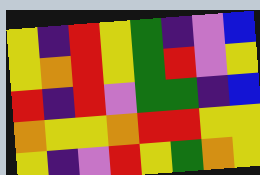[["yellow", "indigo", "red", "yellow", "green", "indigo", "violet", "blue"], ["yellow", "orange", "red", "yellow", "green", "red", "violet", "yellow"], ["red", "indigo", "red", "violet", "green", "green", "indigo", "blue"], ["orange", "yellow", "yellow", "orange", "red", "red", "yellow", "yellow"], ["yellow", "indigo", "violet", "red", "yellow", "green", "orange", "yellow"]]